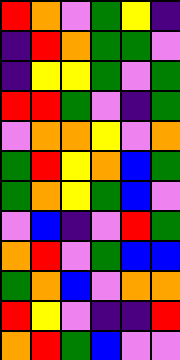[["red", "orange", "violet", "green", "yellow", "indigo"], ["indigo", "red", "orange", "green", "green", "violet"], ["indigo", "yellow", "yellow", "green", "violet", "green"], ["red", "red", "green", "violet", "indigo", "green"], ["violet", "orange", "orange", "yellow", "violet", "orange"], ["green", "red", "yellow", "orange", "blue", "green"], ["green", "orange", "yellow", "green", "blue", "violet"], ["violet", "blue", "indigo", "violet", "red", "green"], ["orange", "red", "violet", "green", "blue", "blue"], ["green", "orange", "blue", "violet", "orange", "orange"], ["red", "yellow", "violet", "indigo", "indigo", "red"], ["orange", "red", "green", "blue", "violet", "violet"]]